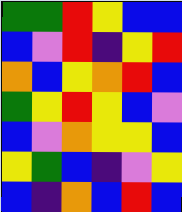[["green", "green", "red", "yellow", "blue", "blue"], ["blue", "violet", "red", "indigo", "yellow", "red"], ["orange", "blue", "yellow", "orange", "red", "blue"], ["green", "yellow", "red", "yellow", "blue", "violet"], ["blue", "violet", "orange", "yellow", "yellow", "blue"], ["yellow", "green", "blue", "indigo", "violet", "yellow"], ["blue", "indigo", "orange", "blue", "red", "blue"]]